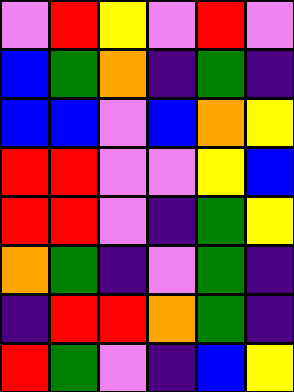[["violet", "red", "yellow", "violet", "red", "violet"], ["blue", "green", "orange", "indigo", "green", "indigo"], ["blue", "blue", "violet", "blue", "orange", "yellow"], ["red", "red", "violet", "violet", "yellow", "blue"], ["red", "red", "violet", "indigo", "green", "yellow"], ["orange", "green", "indigo", "violet", "green", "indigo"], ["indigo", "red", "red", "orange", "green", "indigo"], ["red", "green", "violet", "indigo", "blue", "yellow"]]